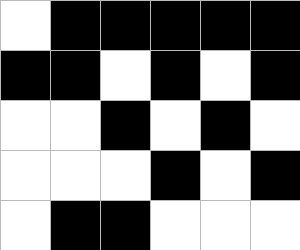[["white", "black", "black", "black", "black", "black"], ["black", "black", "white", "black", "white", "black"], ["white", "white", "black", "white", "black", "white"], ["white", "white", "white", "black", "white", "black"], ["white", "black", "black", "white", "white", "white"]]